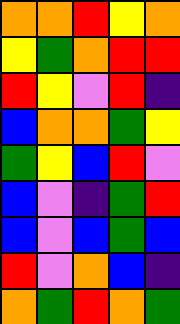[["orange", "orange", "red", "yellow", "orange"], ["yellow", "green", "orange", "red", "red"], ["red", "yellow", "violet", "red", "indigo"], ["blue", "orange", "orange", "green", "yellow"], ["green", "yellow", "blue", "red", "violet"], ["blue", "violet", "indigo", "green", "red"], ["blue", "violet", "blue", "green", "blue"], ["red", "violet", "orange", "blue", "indigo"], ["orange", "green", "red", "orange", "green"]]